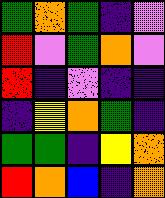[["green", "orange", "green", "indigo", "violet"], ["red", "violet", "green", "orange", "violet"], ["red", "indigo", "violet", "indigo", "indigo"], ["indigo", "yellow", "orange", "green", "indigo"], ["green", "green", "indigo", "yellow", "orange"], ["red", "orange", "blue", "indigo", "orange"]]